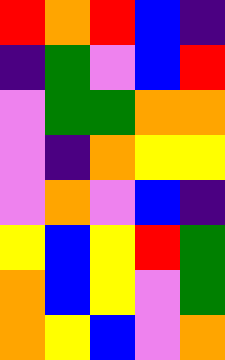[["red", "orange", "red", "blue", "indigo"], ["indigo", "green", "violet", "blue", "red"], ["violet", "green", "green", "orange", "orange"], ["violet", "indigo", "orange", "yellow", "yellow"], ["violet", "orange", "violet", "blue", "indigo"], ["yellow", "blue", "yellow", "red", "green"], ["orange", "blue", "yellow", "violet", "green"], ["orange", "yellow", "blue", "violet", "orange"]]